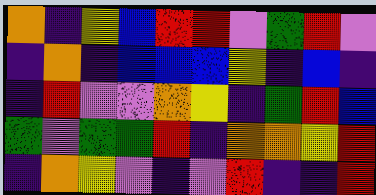[["orange", "indigo", "yellow", "blue", "red", "red", "violet", "green", "red", "violet"], ["indigo", "orange", "indigo", "blue", "blue", "blue", "yellow", "indigo", "blue", "indigo"], ["indigo", "red", "violet", "violet", "orange", "yellow", "indigo", "green", "red", "blue"], ["green", "violet", "green", "green", "red", "indigo", "orange", "orange", "yellow", "red"], ["indigo", "orange", "yellow", "violet", "indigo", "violet", "red", "indigo", "indigo", "red"]]